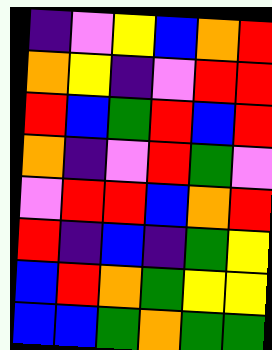[["indigo", "violet", "yellow", "blue", "orange", "red"], ["orange", "yellow", "indigo", "violet", "red", "red"], ["red", "blue", "green", "red", "blue", "red"], ["orange", "indigo", "violet", "red", "green", "violet"], ["violet", "red", "red", "blue", "orange", "red"], ["red", "indigo", "blue", "indigo", "green", "yellow"], ["blue", "red", "orange", "green", "yellow", "yellow"], ["blue", "blue", "green", "orange", "green", "green"]]